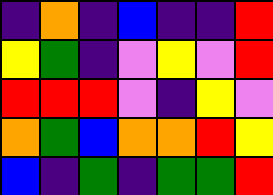[["indigo", "orange", "indigo", "blue", "indigo", "indigo", "red"], ["yellow", "green", "indigo", "violet", "yellow", "violet", "red"], ["red", "red", "red", "violet", "indigo", "yellow", "violet"], ["orange", "green", "blue", "orange", "orange", "red", "yellow"], ["blue", "indigo", "green", "indigo", "green", "green", "red"]]